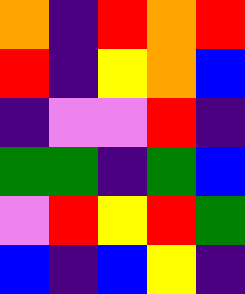[["orange", "indigo", "red", "orange", "red"], ["red", "indigo", "yellow", "orange", "blue"], ["indigo", "violet", "violet", "red", "indigo"], ["green", "green", "indigo", "green", "blue"], ["violet", "red", "yellow", "red", "green"], ["blue", "indigo", "blue", "yellow", "indigo"]]